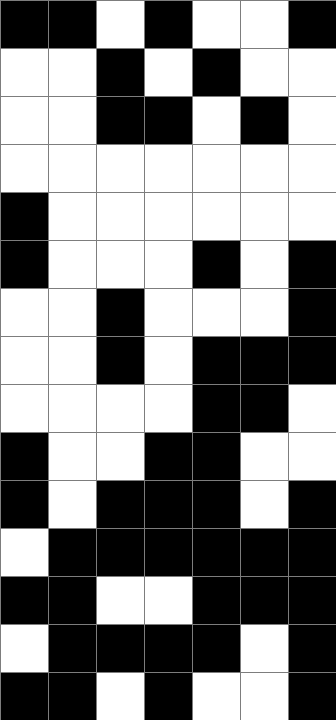[["black", "black", "white", "black", "white", "white", "black"], ["white", "white", "black", "white", "black", "white", "white"], ["white", "white", "black", "black", "white", "black", "white"], ["white", "white", "white", "white", "white", "white", "white"], ["black", "white", "white", "white", "white", "white", "white"], ["black", "white", "white", "white", "black", "white", "black"], ["white", "white", "black", "white", "white", "white", "black"], ["white", "white", "black", "white", "black", "black", "black"], ["white", "white", "white", "white", "black", "black", "white"], ["black", "white", "white", "black", "black", "white", "white"], ["black", "white", "black", "black", "black", "white", "black"], ["white", "black", "black", "black", "black", "black", "black"], ["black", "black", "white", "white", "black", "black", "black"], ["white", "black", "black", "black", "black", "white", "black"], ["black", "black", "white", "black", "white", "white", "black"]]